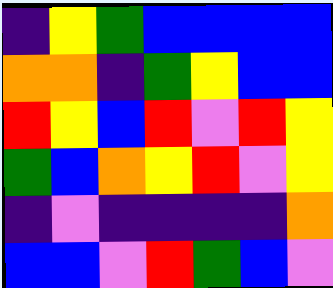[["indigo", "yellow", "green", "blue", "blue", "blue", "blue"], ["orange", "orange", "indigo", "green", "yellow", "blue", "blue"], ["red", "yellow", "blue", "red", "violet", "red", "yellow"], ["green", "blue", "orange", "yellow", "red", "violet", "yellow"], ["indigo", "violet", "indigo", "indigo", "indigo", "indigo", "orange"], ["blue", "blue", "violet", "red", "green", "blue", "violet"]]